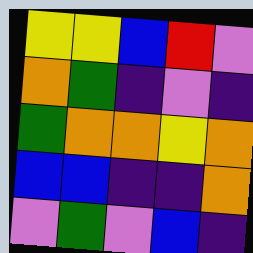[["yellow", "yellow", "blue", "red", "violet"], ["orange", "green", "indigo", "violet", "indigo"], ["green", "orange", "orange", "yellow", "orange"], ["blue", "blue", "indigo", "indigo", "orange"], ["violet", "green", "violet", "blue", "indigo"]]